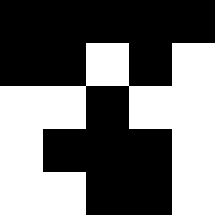[["black", "black", "black", "black", "black"], ["black", "black", "white", "black", "white"], ["white", "white", "black", "white", "white"], ["white", "black", "black", "black", "white"], ["white", "white", "black", "black", "white"]]